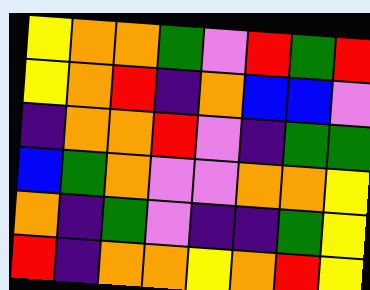[["yellow", "orange", "orange", "green", "violet", "red", "green", "red"], ["yellow", "orange", "red", "indigo", "orange", "blue", "blue", "violet"], ["indigo", "orange", "orange", "red", "violet", "indigo", "green", "green"], ["blue", "green", "orange", "violet", "violet", "orange", "orange", "yellow"], ["orange", "indigo", "green", "violet", "indigo", "indigo", "green", "yellow"], ["red", "indigo", "orange", "orange", "yellow", "orange", "red", "yellow"]]